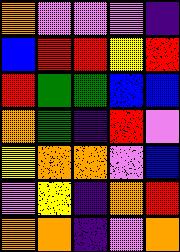[["orange", "violet", "violet", "violet", "indigo"], ["blue", "red", "red", "yellow", "red"], ["red", "green", "green", "blue", "blue"], ["orange", "green", "indigo", "red", "violet"], ["yellow", "orange", "orange", "violet", "blue"], ["violet", "yellow", "indigo", "orange", "red"], ["orange", "orange", "indigo", "violet", "orange"]]